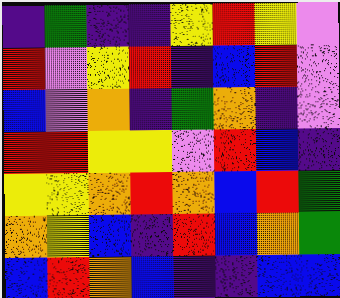[["indigo", "green", "indigo", "indigo", "yellow", "red", "yellow", "violet"], ["red", "violet", "yellow", "red", "indigo", "blue", "red", "violet"], ["blue", "violet", "orange", "indigo", "green", "orange", "indigo", "violet"], ["red", "red", "yellow", "yellow", "violet", "red", "blue", "indigo"], ["yellow", "yellow", "orange", "red", "orange", "blue", "red", "green"], ["orange", "yellow", "blue", "indigo", "red", "blue", "orange", "green"], ["blue", "red", "orange", "blue", "indigo", "indigo", "blue", "blue"]]